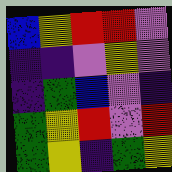[["blue", "yellow", "red", "red", "violet"], ["indigo", "indigo", "violet", "yellow", "violet"], ["indigo", "green", "blue", "violet", "indigo"], ["green", "yellow", "red", "violet", "red"], ["green", "yellow", "indigo", "green", "yellow"]]